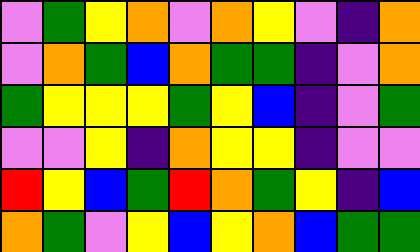[["violet", "green", "yellow", "orange", "violet", "orange", "yellow", "violet", "indigo", "orange"], ["violet", "orange", "green", "blue", "orange", "green", "green", "indigo", "violet", "orange"], ["green", "yellow", "yellow", "yellow", "green", "yellow", "blue", "indigo", "violet", "green"], ["violet", "violet", "yellow", "indigo", "orange", "yellow", "yellow", "indigo", "violet", "violet"], ["red", "yellow", "blue", "green", "red", "orange", "green", "yellow", "indigo", "blue"], ["orange", "green", "violet", "yellow", "blue", "yellow", "orange", "blue", "green", "green"]]